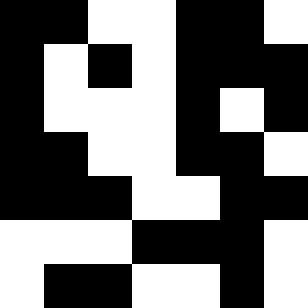[["black", "black", "white", "white", "black", "black", "white"], ["black", "white", "black", "white", "black", "black", "black"], ["black", "white", "white", "white", "black", "white", "black"], ["black", "black", "white", "white", "black", "black", "white"], ["black", "black", "black", "white", "white", "black", "black"], ["white", "white", "white", "black", "black", "black", "white"], ["white", "black", "black", "white", "white", "black", "white"]]